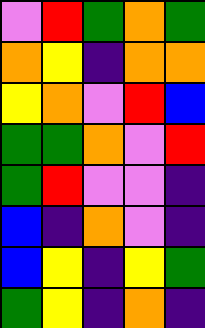[["violet", "red", "green", "orange", "green"], ["orange", "yellow", "indigo", "orange", "orange"], ["yellow", "orange", "violet", "red", "blue"], ["green", "green", "orange", "violet", "red"], ["green", "red", "violet", "violet", "indigo"], ["blue", "indigo", "orange", "violet", "indigo"], ["blue", "yellow", "indigo", "yellow", "green"], ["green", "yellow", "indigo", "orange", "indigo"]]